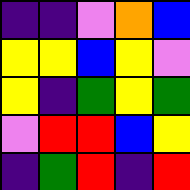[["indigo", "indigo", "violet", "orange", "blue"], ["yellow", "yellow", "blue", "yellow", "violet"], ["yellow", "indigo", "green", "yellow", "green"], ["violet", "red", "red", "blue", "yellow"], ["indigo", "green", "red", "indigo", "red"]]